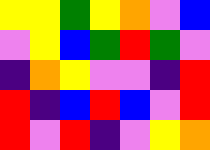[["yellow", "yellow", "green", "yellow", "orange", "violet", "blue"], ["violet", "yellow", "blue", "green", "red", "green", "violet"], ["indigo", "orange", "yellow", "violet", "violet", "indigo", "red"], ["red", "indigo", "blue", "red", "blue", "violet", "red"], ["red", "violet", "red", "indigo", "violet", "yellow", "orange"]]